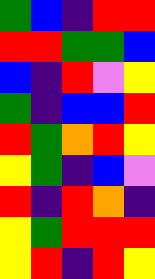[["green", "blue", "indigo", "red", "red"], ["red", "red", "green", "green", "blue"], ["blue", "indigo", "red", "violet", "yellow"], ["green", "indigo", "blue", "blue", "red"], ["red", "green", "orange", "red", "yellow"], ["yellow", "green", "indigo", "blue", "violet"], ["red", "indigo", "red", "orange", "indigo"], ["yellow", "green", "red", "red", "red"], ["yellow", "red", "indigo", "red", "yellow"]]